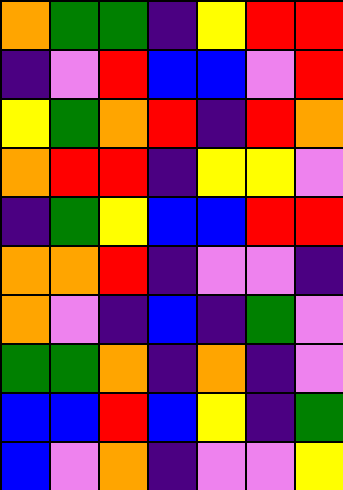[["orange", "green", "green", "indigo", "yellow", "red", "red"], ["indigo", "violet", "red", "blue", "blue", "violet", "red"], ["yellow", "green", "orange", "red", "indigo", "red", "orange"], ["orange", "red", "red", "indigo", "yellow", "yellow", "violet"], ["indigo", "green", "yellow", "blue", "blue", "red", "red"], ["orange", "orange", "red", "indigo", "violet", "violet", "indigo"], ["orange", "violet", "indigo", "blue", "indigo", "green", "violet"], ["green", "green", "orange", "indigo", "orange", "indigo", "violet"], ["blue", "blue", "red", "blue", "yellow", "indigo", "green"], ["blue", "violet", "orange", "indigo", "violet", "violet", "yellow"]]